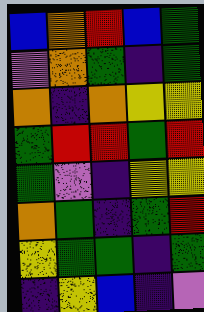[["blue", "orange", "red", "blue", "green"], ["violet", "orange", "green", "indigo", "green"], ["orange", "indigo", "orange", "yellow", "yellow"], ["green", "red", "red", "green", "red"], ["green", "violet", "indigo", "yellow", "yellow"], ["orange", "green", "indigo", "green", "red"], ["yellow", "green", "green", "indigo", "green"], ["indigo", "yellow", "blue", "indigo", "violet"]]